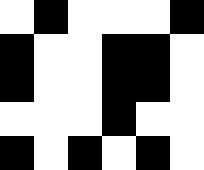[["white", "black", "white", "white", "white", "black"], ["black", "white", "white", "black", "black", "white"], ["black", "white", "white", "black", "black", "white"], ["white", "white", "white", "black", "white", "white"], ["black", "white", "black", "white", "black", "white"]]